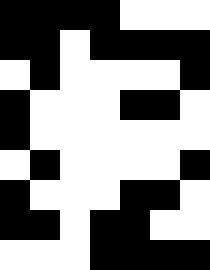[["black", "black", "black", "black", "white", "white", "white"], ["black", "black", "white", "black", "black", "black", "black"], ["white", "black", "white", "white", "white", "white", "black"], ["black", "white", "white", "white", "black", "black", "white"], ["black", "white", "white", "white", "white", "white", "white"], ["white", "black", "white", "white", "white", "white", "black"], ["black", "white", "white", "white", "black", "black", "white"], ["black", "black", "white", "black", "black", "white", "white"], ["white", "white", "white", "black", "black", "black", "black"]]